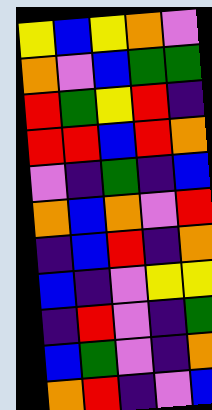[["yellow", "blue", "yellow", "orange", "violet"], ["orange", "violet", "blue", "green", "green"], ["red", "green", "yellow", "red", "indigo"], ["red", "red", "blue", "red", "orange"], ["violet", "indigo", "green", "indigo", "blue"], ["orange", "blue", "orange", "violet", "red"], ["indigo", "blue", "red", "indigo", "orange"], ["blue", "indigo", "violet", "yellow", "yellow"], ["indigo", "red", "violet", "indigo", "green"], ["blue", "green", "violet", "indigo", "orange"], ["orange", "red", "indigo", "violet", "blue"]]